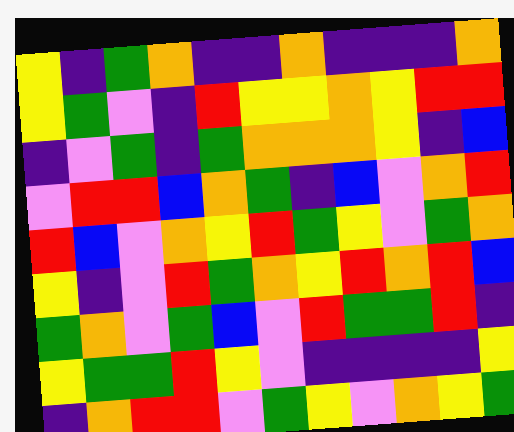[["yellow", "indigo", "green", "orange", "indigo", "indigo", "orange", "indigo", "indigo", "indigo", "orange"], ["yellow", "green", "violet", "indigo", "red", "yellow", "yellow", "orange", "yellow", "red", "red"], ["indigo", "violet", "green", "indigo", "green", "orange", "orange", "orange", "yellow", "indigo", "blue"], ["violet", "red", "red", "blue", "orange", "green", "indigo", "blue", "violet", "orange", "red"], ["red", "blue", "violet", "orange", "yellow", "red", "green", "yellow", "violet", "green", "orange"], ["yellow", "indigo", "violet", "red", "green", "orange", "yellow", "red", "orange", "red", "blue"], ["green", "orange", "violet", "green", "blue", "violet", "red", "green", "green", "red", "indigo"], ["yellow", "green", "green", "red", "yellow", "violet", "indigo", "indigo", "indigo", "indigo", "yellow"], ["indigo", "orange", "red", "red", "violet", "green", "yellow", "violet", "orange", "yellow", "green"]]